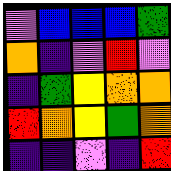[["violet", "blue", "blue", "blue", "green"], ["orange", "indigo", "violet", "red", "violet"], ["indigo", "green", "yellow", "orange", "orange"], ["red", "orange", "yellow", "green", "orange"], ["indigo", "indigo", "violet", "indigo", "red"]]